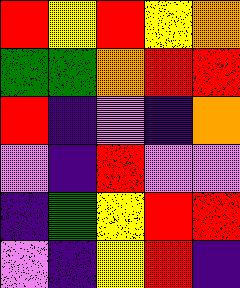[["red", "yellow", "red", "yellow", "orange"], ["green", "green", "orange", "red", "red"], ["red", "indigo", "violet", "indigo", "orange"], ["violet", "indigo", "red", "violet", "violet"], ["indigo", "green", "yellow", "red", "red"], ["violet", "indigo", "yellow", "red", "indigo"]]